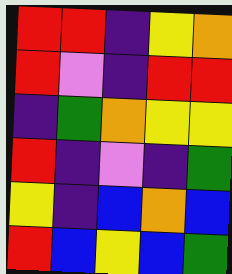[["red", "red", "indigo", "yellow", "orange"], ["red", "violet", "indigo", "red", "red"], ["indigo", "green", "orange", "yellow", "yellow"], ["red", "indigo", "violet", "indigo", "green"], ["yellow", "indigo", "blue", "orange", "blue"], ["red", "blue", "yellow", "blue", "green"]]